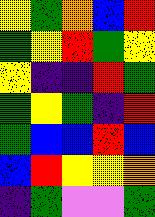[["yellow", "green", "orange", "blue", "red"], ["green", "yellow", "red", "green", "yellow"], ["yellow", "indigo", "indigo", "red", "green"], ["green", "yellow", "green", "indigo", "red"], ["green", "blue", "blue", "red", "blue"], ["blue", "red", "yellow", "yellow", "orange"], ["indigo", "green", "violet", "violet", "green"]]